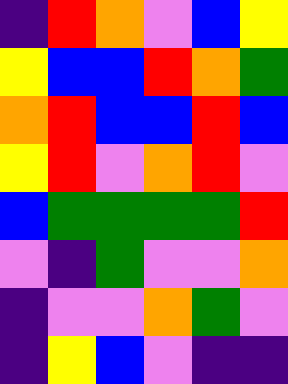[["indigo", "red", "orange", "violet", "blue", "yellow"], ["yellow", "blue", "blue", "red", "orange", "green"], ["orange", "red", "blue", "blue", "red", "blue"], ["yellow", "red", "violet", "orange", "red", "violet"], ["blue", "green", "green", "green", "green", "red"], ["violet", "indigo", "green", "violet", "violet", "orange"], ["indigo", "violet", "violet", "orange", "green", "violet"], ["indigo", "yellow", "blue", "violet", "indigo", "indigo"]]